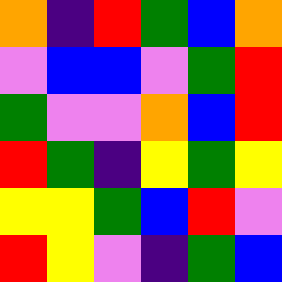[["orange", "indigo", "red", "green", "blue", "orange"], ["violet", "blue", "blue", "violet", "green", "red"], ["green", "violet", "violet", "orange", "blue", "red"], ["red", "green", "indigo", "yellow", "green", "yellow"], ["yellow", "yellow", "green", "blue", "red", "violet"], ["red", "yellow", "violet", "indigo", "green", "blue"]]